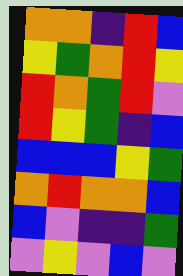[["orange", "orange", "indigo", "red", "blue"], ["yellow", "green", "orange", "red", "yellow"], ["red", "orange", "green", "red", "violet"], ["red", "yellow", "green", "indigo", "blue"], ["blue", "blue", "blue", "yellow", "green"], ["orange", "red", "orange", "orange", "blue"], ["blue", "violet", "indigo", "indigo", "green"], ["violet", "yellow", "violet", "blue", "violet"]]